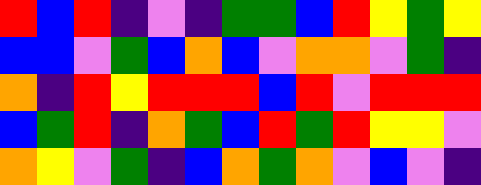[["red", "blue", "red", "indigo", "violet", "indigo", "green", "green", "blue", "red", "yellow", "green", "yellow"], ["blue", "blue", "violet", "green", "blue", "orange", "blue", "violet", "orange", "orange", "violet", "green", "indigo"], ["orange", "indigo", "red", "yellow", "red", "red", "red", "blue", "red", "violet", "red", "red", "red"], ["blue", "green", "red", "indigo", "orange", "green", "blue", "red", "green", "red", "yellow", "yellow", "violet"], ["orange", "yellow", "violet", "green", "indigo", "blue", "orange", "green", "orange", "violet", "blue", "violet", "indigo"]]